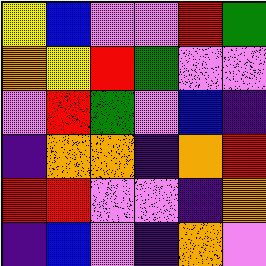[["yellow", "blue", "violet", "violet", "red", "green"], ["orange", "yellow", "red", "green", "violet", "violet"], ["violet", "red", "green", "violet", "blue", "indigo"], ["indigo", "orange", "orange", "indigo", "orange", "red"], ["red", "red", "violet", "violet", "indigo", "orange"], ["indigo", "blue", "violet", "indigo", "orange", "violet"]]